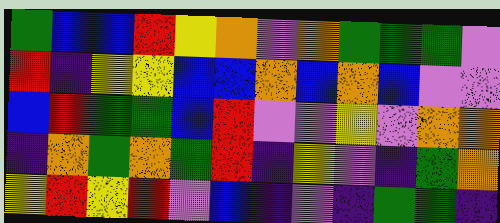[["green", "blue", "blue", "red", "yellow", "orange", "violet", "orange", "green", "green", "green", "violet"], ["red", "indigo", "yellow", "yellow", "blue", "blue", "orange", "blue", "orange", "blue", "violet", "violet"], ["blue", "red", "green", "green", "blue", "red", "violet", "violet", "yellow", "violet", "orange", "orange"], ["indigo", "orange", "green", "orange", "green", "red", "indigo", "yellow", "violet", "indigo", "green", "orange"], ["yellow", "red", "yellow", "red", "violet", "blue", "indigo", "violet", "indigo", "green", "green", "indigo"]]